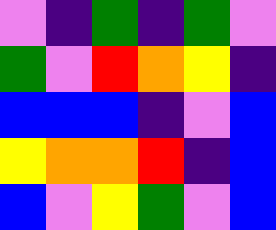[["violet", "indigo", "green", "indigo", "green", "violet"], ["green", "violet", "red", "orange", "yellow", "indigo"], ["blue", "blue", "blue", "indigo", "violet", "blue"], ["yellow", "orange", "orange", "red", "indigo", "blue"], ["blue", "violet", "yellow", "green", "violet", "blue"]]